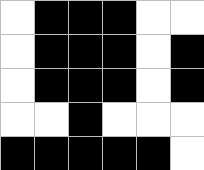[["white", "black", "black", "black", "white", "white"], ["white", "black", "black", "black", "white", "black"], ["white", "black", "black", "black", "white", "black"], ["white", "white", "black", "white", "white", "white"], ["black", "black", "black", "black", "black", "white"]]